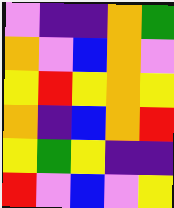[["violet", "indigo", "indigo", "orange", "green"], ["orange", "violet", "blue", "orange", "violet"], ["yellow", "red", "yellow", "orange", "yellow"], ["orange", "indigo", "blue", "orange", "red"], ["yellow", "green", "yellow", "indigo", "indigo"], ["red", "violet", "blue", "violet", "yellow"]]